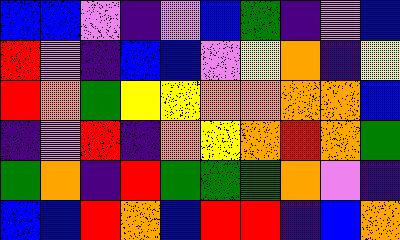[["blue", "blue", "violet", "indigo", "violet", "blue", "green", "indigo", "violet", "blue"], ["red", "violet", "indigo", "blue", "blue", "violet", "yellow", "orange", "indigo", "yellow"], ["red", "orange", "green", "yellow", "yellow", "orange", "orange", "orange", "orange", "blue"], ["indigo", "violet", "red", "indigo", "orange", "yellow", "orange", "red", "orange", "green"], ["green", "orange", "indigo", "red", "green", "green", "green", "orange", "violet", "indigo"], ["blue", "blue", "red", "orange", "blue", "red", "red", "indigo", "blue", "orange"]]